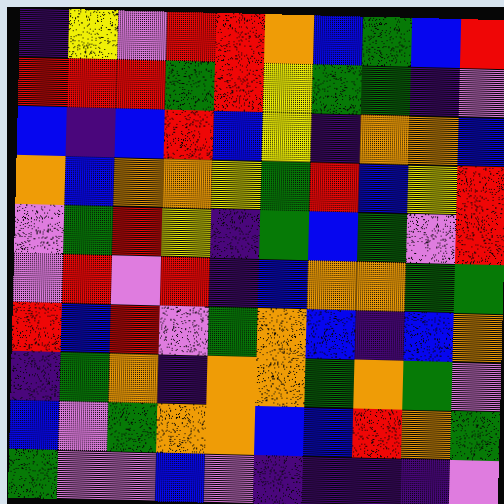[["indigo", "yellow", "violet", "red", "red", "orange", "blue", "green", "blue", "red"], ["red", "red", "red", "green", "red", "yellow", "green", "green", "indigo", "violet"], ["blue", "indigo", "blue", "red", "blue", "yellow", "indigo", "orange", "orange", "blue"], ["orange", "blue", "orange", "orange", "yellow", "green", "red", "blue", "yellow", "red"], ["violet", "green", "red", "yellow", "indigo", "green", "blue", "green", "violet", "red"], ["violet", "red", "violet", "red", "indigo", "blue", "orange", "orange", "green", "green"], ["red", "blue", "red", "violet", "green", "orange", "blue", "indigo", "blue", "orange"], ["indigo", "green", "orange", "indigo", "orange", "orange", "green", "orange", "green", "violet"], ["blue", "violet", "green", "orange", "orange", "blue", "blue", "red", "orange", "green"], ["green", "violet", "violet", "blue", "violet", "indigo", "indigo", "indigo", "indigo", "violet"]]